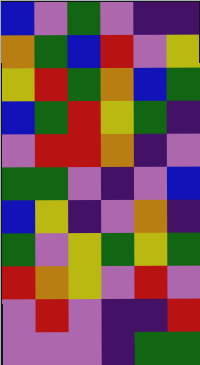[["blue", "violet", "green", "violet", "indigo", "indigo"], ["orange", "green", "blue", "red", "violet", "yellow"], ["yellow", "red", "green", "orange", "blue", "green"], ["blue", "green", "red", "yellow", "green", "indigo"], ["violet", "red", "red", "orange", "indigo", "violet"], ["green", "green", "violet", "indigo", "violet", "blue"], ["blue", "yellow", "indigo", "violet", "orange", "indigo"], ["green", "violet", "yellow", "green", "yellow", "green"], ["red", "orange", "yellow", "violet", "red", "violet"], ["violet", "red", "violet", "indigo", "indigo", "red"], ["violet", "violet", "violet", "indigo", "green", "green"]]